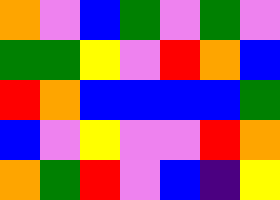[["orange", "violet", "blue", "green", "violet", "green", "violet"], ["green", "green", "yellow", "violet", "red", "orange", "blue"], ["red", "orange", "blue", "blue", "blue", "blue", "green"], ["blue", "violet", "yellow", "violet", "violet", "red", "orange"], ["orange", "green", "red", "violet", "blue", "indigo", "yellow"]]